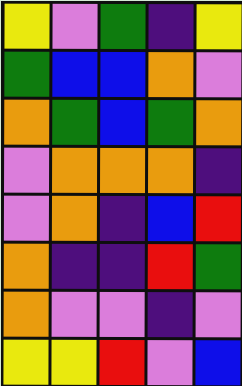[["yellow", "violet", "green", "indigo", "yellow"], ["green", "blue", "blue", "orange", "violet"], ["orange", "green", "blue", "green", "orange"], ["violet", "orange", "orange", "orange", "indigo"], ["violet", "orange", "indigo", "blue", "red"], ["orange", "indigo", "indigo", "red", "green"], ["orange", "violet", "violet", "indigo", "violet"], ["yellow", "yellow", "red", "violet", "blue"]]